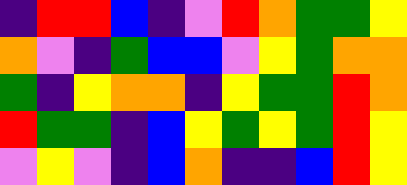[["indigo", "red", "red", "blue", "indigo", "violet", "red", "orange", "green", "green", "yellow"], ["orange", "violet", "indigo", "green", "blue", "blue", "violet", "yellow", "green", "orange", "orange"], ["green", "indigo", "yellow", "orange", "orange", "indigo", "yellow", "green", "green", "red", "orange"], ["red", "green", "green", "indigo", "blue", "yellow", "green", "yellow", "green", "red", "yellow"], ["violet", "yellow", "violet", "indigo", "blue", "orange", "indigo", "indigo", "blue", "red", "yellow"]]